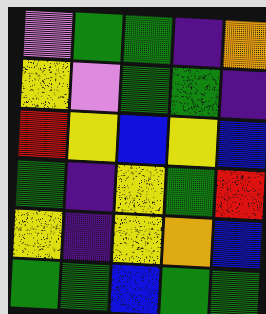[["violet", "green", "green", "indigo", "orange"], ["yellow", "violet", "green", "green", "indigo"], ["red", "yellow", "blue", "yellow", "blue"], ["green", "indigo", "yellow", "green", "red"], ["yellow", "indigo", "yellow", "orange", "blue"], ["green", "green", "blue", "green", "green"]]